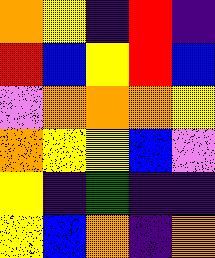[["orange", "yellow", "indigo", "red", "indigo"], ["red", "blue", "yellow", "red", "blue"], ["violet", "orange", "orange", "orange", "yellow"], ["orange", "yellow", "yellow", "blue", "violet"], ["yellow", "indigo", "green", "indigo", "indigo"], ["yellow", "blue", "orange", "indigo", "orange"]]